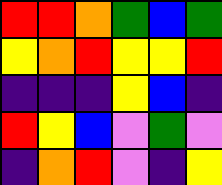[["red", "red", "orange", "green", "blue", "green"], ["yellow", "orange", "red", "yellow", "yellow", "red"], ["indigo", "indigo", "indigo", "yellow", "blue", "indigo"], ["red", "yellow", "blue", "violet", "green", "violet"], ["indigo", "orange", "red", "violet", "indigo", "yellow"]]